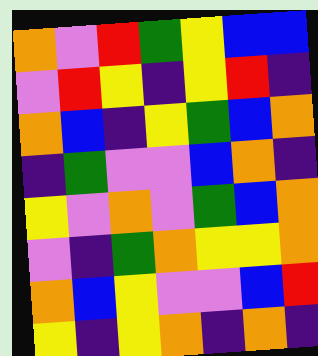[["orange", "violet", "red", "green", "yellow", "blue", "blue"], ["violet", "red", "yellow", "indigo", "yellow", "red", "indigo"], ["orange", "blue", "indigo", "yellow", "green", "blue", "orange"], ["indigo", "green", "violet", "violet", "blue", "orange", "indigo"], ["yellow", "violet", "orange", "violet", "green", "blue", "orange"], ["violet", "indigo", "green", "orange", "yellow", "yellow", "orange"], ["orange", "blue", "yellow", "violet", "violet", "blue", "red"], ["yellow", "indigo", "yellow", "orange", "indigo", "orange", "indigo"]]